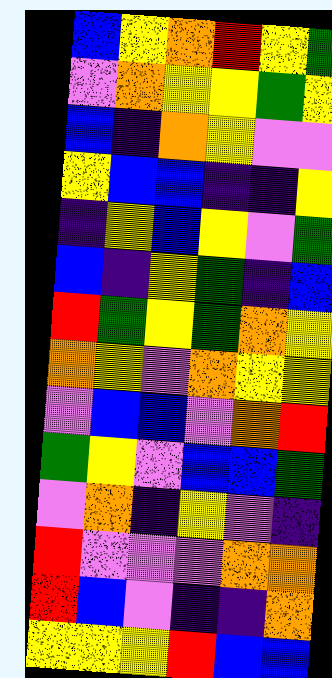[["blue", "yellow", "orange", "red", "yellow", "green"], ["violet", "orange", "yellow", "yellow", "green", "yellow"], ["blue", "indigo", "orange", "yellow", "violet", "violet"], ["yellow", "blue", "blue", "indigo", "indigo", "yellow"], ["indigo", "yellow", "blue", "yellow", "violet", "green"], ["blue", "indigo", "yellow", "green", "indigo", "blue"], ["red", "green", "yellow", "green", "orange", "yellow"], ["orange", "yellow", "violet", "orange", "yellow", "yellow"], ["violet", "blue", "blue", "violet", "orange", "red"], ["green", "yellow", "violet", "blue", "blue", "green"], ["violet", "orange", "indigo", "yellow", "violet", "indigo"], ["red", "violet", "violet", "violet", "orange", "orange"], ["red", "blue", "violet", "indigo", "indigo", "orange"], ["yellow", "yellow", "yellow", "red", "blue", "blue"]]